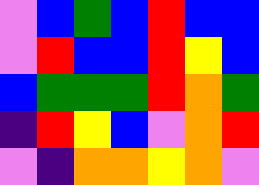[["violet", "blue", "green", "blue", "red", "blue", "blue"], ["violet", "red", "blue", "blue", "red", "yellow", "blue"], ["blue", "green", "green", "green", "red", "orange", "green"], ["indigo", "red", "yellow", "blue", "violet", "orange", "red"], ["violet", "indigo", "orange", "orange", "yellow", "orange", "violet"]]